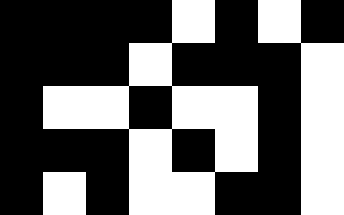[["black", "black", "black", "black", "white", "black", "white", "black"], ["black", "black", "black", "white", "black", "black", "black", "white"], ["black", "white", "white", "black", "white", "white", "black", "white"], ["black", "black", "black", "white", "black", "white", "black", "white"], ["black", "white", "black", "white", "white", "black", "black", "white"]]